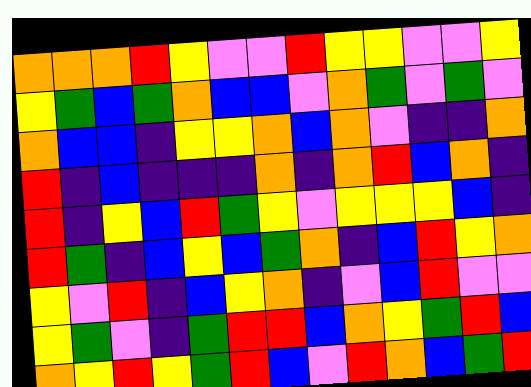[["orange", "orange", "orange", "red", "yellow", "violet", "violet", "red", "yellow", "yellow", "violet", "violet", "yellow"], ["yellow", "green", "blue", "green", "orange", "blue", "blue", "violet", "orange", "green", "violet", "green", "violet"], ["orange", "blue", "blue", "indigo", "yellow", "yellow", "orange", "blue", "orange", "violet", "indigo", "indigo", "orange"], ["red", "indigo", "blue", "indigo", "indigo", "indigo", "orange", "indigo", "orange", "red", "blue", "orange", "indigo"], ["red", "indigo", "yellow", "blue", "red", "green", "yellow", "violet", "yellow", "yellow", "yellow", "blue", "indigo"], ["red", "green", "indigo", "blue", "yellow", "blue", "green", "orange", "indigo", "blue", "red", "yellow", "orange"], ["yellow", "violet", "red", "indigo", "blue", "yellow", "orange", "indigo", "violet", "blue", "red", "violet", "violet"], ["yellow", "green", "violet", "indigo", "green", "red", "red", "blue", "orange", "yellow", "green", "red", "blue"], ["orange", "yellow", "red", "yellow", "green", "red", "blue", "violet", "red", "orange", "blue", "green", "red"]]